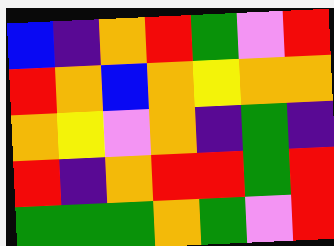[["blue", "indigo", "orange", "red", "green", "violet", "red"], ["red", "orange", "blue", "orange", "yellow", "orange", "orange"], ["orange", "yellow", "violet", "orange", "indigo", "green", "indigo"], ["red", "indigo", "orange", "red", "red", "green", "red"], ["green", "green", "green", "orange", "green", "violet", "red"]]